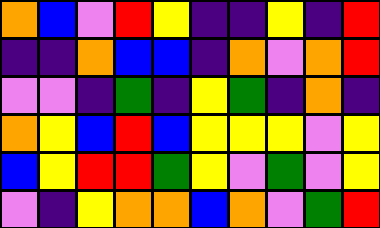[["orange", "blue", "violet", "red", "yellow", "indigo", "indigo", "yellow", "indigo", "red"], ["indigo", "indigo", "orange", "blue", "blue", "indigo", "orange", "violet", "orange", "red"], ["violet", "violet", "indigo", "green", "indigo", "yellow", "green", "indigo", "orange", "indigo"], ["orange", "yellow", "blue", "red", "blue", "yellow", "yellow", "yellow", "violet", "yellow"], ["blue", "yellow", "red", "red", "green", "yellow", "violet", "green", "violet", "yellow"], ["violet", "indigo", "yellow", "orange", "orange", "blue", "orange", "violet", "green", "red"]]